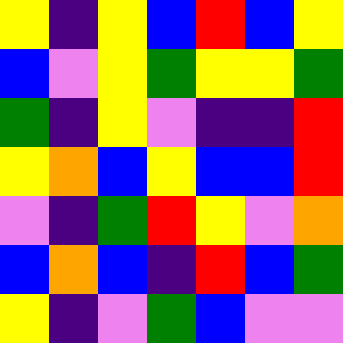[["yellow", "indigo", "yellow", "blue", "red", "blue", "yellow"], ["blue", "violet", "yellow", "green", "yellow", "yellow", "green"], ["green", "indigo", "yellow", "violet", "indigo", "indigo", "red"], ["yellow", "orange", "blue", "yellow", "blue", "blue", "red"], ["violet", "indigo", "green", "red", "yellow", "violet", "orange"], ["blue", "orange", "blue", "indigo", "red", "blue", "green"], ["yellow", "indigo", "violet", "green", "blue", "violet", "violet"]]